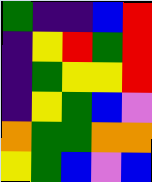[["green", "indigo", "indigo", "blue", "red"], ["indigo", "yellow", "red", "green", "red"], ["indigo", "green", "yellow", "yellow", "red"], ["indigo", "yellow", "green", "blue", "violet"], ["orange", "green", "green", "orange", "orange"], ["yellow", "green", "blue", "violet", "blue"]]